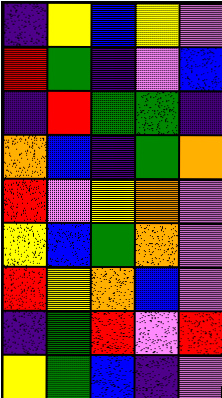[["indigo", "yellow", "blue", "yellow", "violet"], ["red", "green", "indigo", "violet", "blue"], ["indigo", "red", "green", "green", "indigo"], ["orange", "blue", "indigo", "green", "orange"], ["red", "violet", "yellow", "orange", "violet"], ["yellow", "blue", "green", "orange", "violet"], ["red", "yellow", "orange", "blue", "violet"], ["indigo", "green", "red", "violet", "red"], ["yellow", "green", "blue", "indigo", "violet"]]